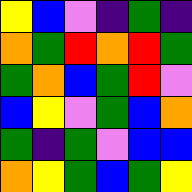[["yellow", "blue", "violet", "indigo", "green", "indigo"], ["orange", "green", "red", "orange", "red", "green"], ["green", "orange", "blue", "green", "red", "violet"], ["blue", "yellow", "violet", "green", "blue", "orange"], ["green", "indigo", "green", "violet", "blue", "blue"], ["orange", "yellow", "green", "blue", "green", "yellow"]]